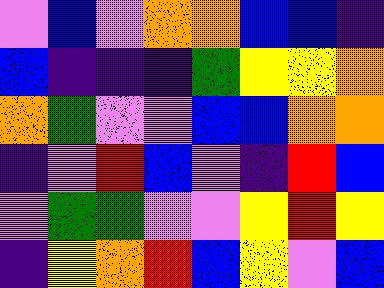[["violet", "blue", "violet", "orange", "orange", "blue", "blue", "indigo"], ["blue", "indigo", "indigo", "indigo", "green", "yellow", "yellow", "orange"], ["orange", "green", "violet", "violet", "blue", "blue", "orange", "orange"], ["indigo", "violet", "red", "blue", "violet", "indigo", "red", "blue"], ["violet", "green", "green", "violet", "violet", "yellow", "red", "yellow"], ["indigo", "yellow", "orange", "red", "blue", "yellow", "violet", "blue"]]